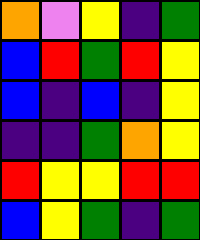[["orange", "violet", "yellow", "indigo", "green"], ["blue", "red", "green", "red", "yellow"], ["blue", "indigo", "blue", "indigo", "yellow"], ["indigo", "indigo", "green", "orange", "yellow"], ["red", "yellow", "yellow", "red", "red"], ["blue", "yellow", "green", "indigo", "green"]]